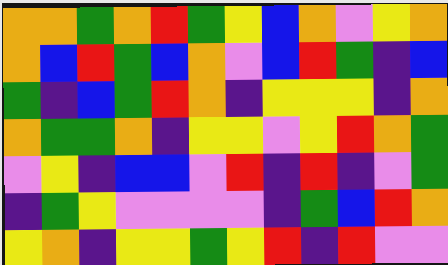[["orange", "orange", "green", "orange", "red", "green", "yellow", "blue", "orange", "violet", "yellow", "orange"], ["orange", "blue", "red", "green", "blue", "orange", "violet", "blue", "red", "green", "indigo", "blue"], ["green", "indigo", "blue", "green", "red", "orange", "indigo", "yellow", "yellow", "yellow", "indigo", "orange"], ["orange", "green", "green", "orange", "indigo", "yellow", "yellow", "violet", "yellow", "red", "orange", "green"], ["violet", "yellow", "indigo", "blue", "blue", "violet", "red", "indigo", "red", "indigo", "violet", "green"], ["indigo", "green", "yellow", "violet", "violet", "violet", "violet", "indigo", "green", "blue", "red", "orange"], ["yellow", "orange", "indigo", "yellow", "yellow", "green", "yellow", "red", "indigo", "red", "violet", "violet"]]